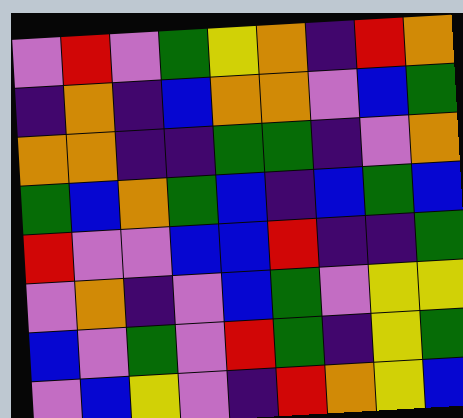[["violet", "red", "violet", "green", "yellow", "orange", "indigo", "red", "orange"], ["indigo", "orange", "indigo", "blue", "orange", "orange", "violet", "blue", "green"], ["orange", "orange", "indigo", "indigo", "green", "green", "indigo", "violet", "orange"], ["green", "blue", "orange", "green", "blue", "indigo", "blue", "green", "blue"], ["red", "violet", "violet", "blue", "blue", "red", "indigo", "indigo", "green"], ["violet", "orange", "indigo", "violet", "blue", "green", "violet", "yellow", "yellow"], ["blue", "violet", "green", "violet", "red", "green", "indigo", "yellow", "green"], ["violet", "blue", "yellow", "violet", "indigo", "red", "orange", "yellow", "blue"]]